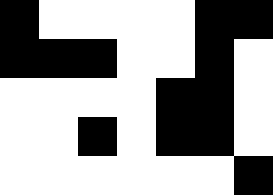[["black", "white", "white", "white", "white", "black", "black"], ["black", "black", "black", "white", "white", "black", "white"], ["white", "white", "white", "white", "black", "black", "white"], ["white", "white", "black", "white", "black", "black", "white"], ["white", "white", "white", "white", "white", "white", "black"]]